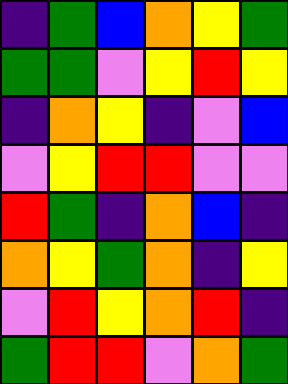[["indigo", "green", "blue", "orange", "yellow", "green"], ["green", "green", "violet", "yellow", "red", "yellow"], ["indigo", "orange", "yellow", "indigo", "violet", "blue"], ["violet", "yellow", "red", "red", "violet", "violet"], ["red", "green", "indigo", "orange", "blue", "indigo"], ["orange", "yellow", "green", "orange", "indigo", "yellow"], ["violet", "red", "yellow", "orange", "red", "indigo"], ["green", "red", "red", "violet", "orange", "green"]]